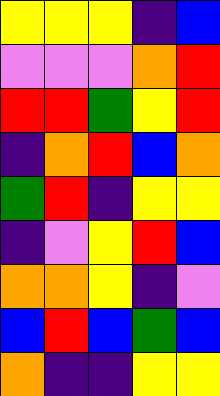[["yellow", "yellow", "yellow", "indigo", "blue"], ["violet", "violet", "violet", "orange", "red"], ["red", "red", "green", "yellow", "red"], ["indigo", "orange", "red", "blue", "orange"], ["green", "red", "indigo", "yellow", "yellow"], ["indigo", "violet", "yellow", "red", "blue"], ["orange", "orange", "yellow", "indigo", "violet"], ["blue", "red", "blue", "green", "blue"], ["orange", "indigo", "indigo", "yellow", "yellow"]]